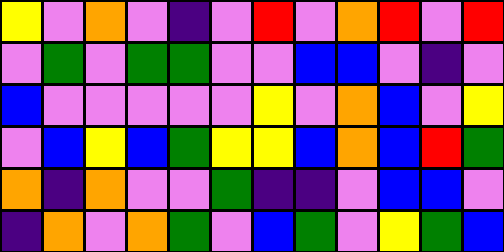[["yellow", "violet", "orange", "violet", "indigo", "violet", "red", "violet", "orange", "red", "violet", "red"], ["violet", "green", "violet", "green", "green", "violet", "violet", "blue", "blue", "violet", "indigo", "violet"], ["blue", "violet", "violet", "violet", "violet", "violet", "yellow", "violet", "orange", "blue", "violet", "yellow"], ["violet", "blue", "yellow", "blue", "green", "yellow", "yellow", "blue", "orange", "blue", "red", "green"], ["orange", "indigo", "orange", "violet", "violet", "green", "indigo", "indigo", "violet", "blue", "blue", "violet"], ["indigo", "orange", "violet", "orange", "green", "violet", "blue", "green", "violet", "yellow", "green", "blue"]]